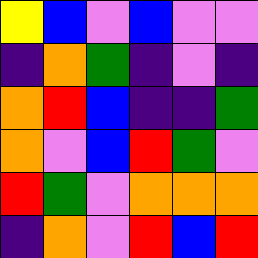[["yellow", "blue", "violet", "blue", "violet", "violet"], ["indigo", "orange", "green", "indigo", "violet", "indigo"], ["orange", "red", "blue", "indigo", "indigo", "green"], ["orange", "violet", "blue", "red", "green", "violet"], ["red", "green", "violet", "orange", "orange", "orange"], ["indigo", "orange", "violet", "red", "blue", "red"]]